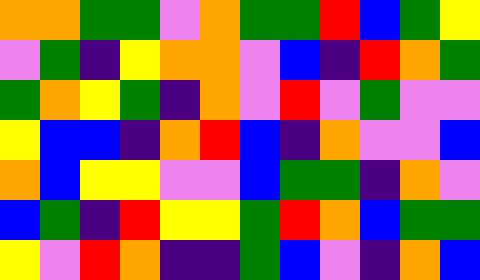[["orange", "orange", "green", "green", "violet", "orange", "green", "green", "red", "blue", "green", "yellow"], ["violet", "green", "indigo", "yellow", "orange", "orange", "violet", "blue", "indigo", "red", "orange", "green"], ["green", "orange", "yellow", "green", "indigo", "orange", "violet", "red", "violet", "green", "violet", "violet"], ["yellow", "blue", "blue", "indigo", "orange", "red", "blue", "indigo", "orange", "violet", "violet", "blue"], ["orange", "blue", "yellow", "yellow", "violet", "violet", "blue", "green", "green", "indigo", "orange", "violet"], ["blue", "green", "indigo", "red", "yellow", "yellow", "green", "red", "orange", "blue", "green", "green"], ["yellow", "violet", "red", "orange", "indigo", "indigo", "green", "blue", "violet", "indigo", "orange", "blue"]]